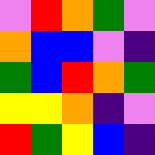[["violet", "red", "orange", "green", "violet"], ["orange", "blue", "blue", "violet", "indigo"], ["green", "blue", "red", "orange", "green"], ["yellow", "yellow", "orange", "indigo", "violet"], ["red", "green", "yellow", "blue", "indigo"]]